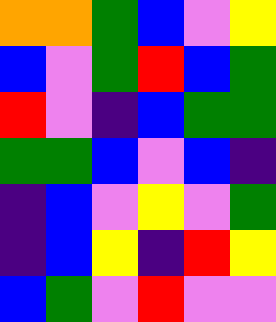[["orange", "orange", "green", "blue", "violet", "yellow"], ["blue", "violet", "green", "red", "blue", "green"], ["red", "violet", "indigo", "blue", "green", "green"], ["green", "green", "blue", "violet", "blue", "indigo"], ["indigo", "blue", "violet", "yellow", "violet", "green"], ["indigo", "blue", "yellow", "indigo", "red", "yellow"], ["blue", "green", "violet", "red", "violet", "violet"]]